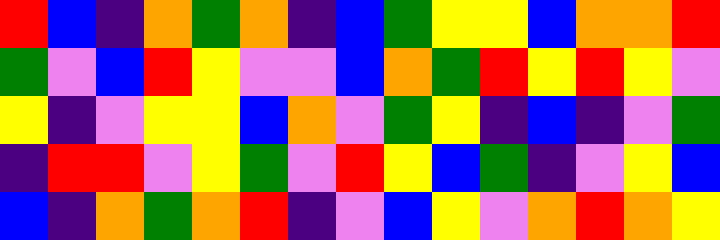[["red", "blue", "indigo", "orange", "green", "orange", "indigo", "blue", "green", "yellow", "yellow", "blue", "orange", "orange", "red"], ["green", "violet", "blue", "red", "yellow", "violet", "violet", "blue", "orange", "green", "red", "yellow", "red", "yellow", "violet"], ["yellow", "indigo", "violet", "yellow", "yellow", "blue", "orange", "violet", "green", "yellow", "indigo", "blue", "indigo", "violet", "green"], ["indigo", "red", "red", "violet", "yellow", "green", "violet", "red", "yellow", "blue", "green", "indigo", "violet", "yellow", "blue"], ["blue", "indigo", "orange", "green", "orange", "red", "indigo", "violet", "blue", "yellow", "violet", "orange", "red", "orange", "yellow"]]